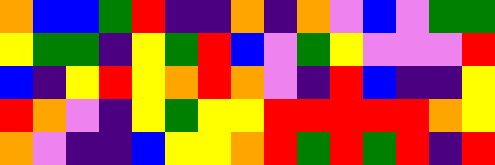[["orange", "blue", "blue", "green", "red", "indigo", "indigo", "orange", "indigo", "orange", "violet", "blue", "violet", "green", "green"], ["yellow", "green", "green", "indigo", "yellow", "green", "red", "blue", "violet", "green", "yellow", "violet", "violet", "violet", "red"], ["blue", "indigo", "yellow", "red", "yellow", "orange", "red", "orange", "violet", "indigo", "red", "blue", "indigo", "indigo", "yellow"], ["red", "orange", "violet", "indigo", "yellow", "green", "yellow", "yellow", "red", "red", "red", "red", "red", "orange", "yellow"], ["orange", "violet", "indigo", "indigo", "blue", "yellow", "yellow", "orange", "red", "green", "red", "green", "red", "indigo", "red"]]